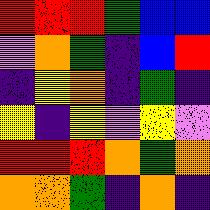[["red", "red", "red", "green", "blue", "blue"], ["violet", "orange", "green", "indigo", "blue", "red"], ["indigo", "yellow", "orange", "indigo", "green", "indigo"], ["yellow", "indigo", "yellow", "violet", "yellow", "violet"], ["red", "red", "red", "orange", "green", "orange"], ["orange", "orange", "green", "indigo", "orange", "indigo"]]